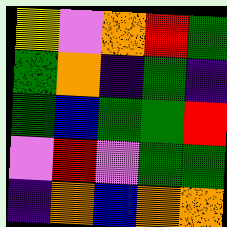[["yellow", "violet", "orange", "red", "green"], ["green", "orange", "indigo", "green", "indigo"], ["green", "blue", "green", "green", "red"], ["violet", "red", "violet", "green", "green"], ["indigo", "orange", "blue", "orange", "orange"]]